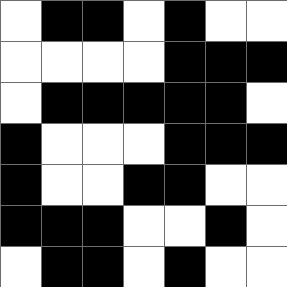[["white", "black", "black", "white", "black", "white", "white"], ["white", "white", "white", "white", "black", "black", "black"], ["white", "black", "black", "black", "black", "black", "white"], ["black", "white", "white", "white", "black", "black", "black"], ["black", "white", "white", "black", "black", "white", "white"], ["black", "black", "black", "white", "white", "black", "white"], ["white", "black", "black", "white", "black", "white", "white"]]